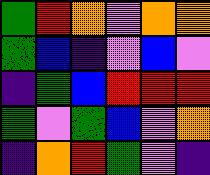[["green", "red", "orange", "violet", "orange", "orange"], ["green", "blue", "indigo", "violet", "blue", "violet"], ["indigo", "green", "blue", "red", "red", "red"], ["green", "violet", "green", "blue", "violet", "orange"], ["indigo", "orange", "red", "green", "violet", "indigo"]]